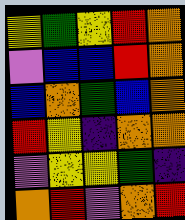[["yellow", "green", "yellow", "red", "orange"], ["violet", "blue", "blue", "red", "orange"], ["blue", "orange", "green", "blue", "orange"], ["red", "yellow", "indigo", "orange", "orange"], ["violet", "yellow", "yellow", "green", "indigo"], ["orange", "red", "violet", "orange", "red"]]